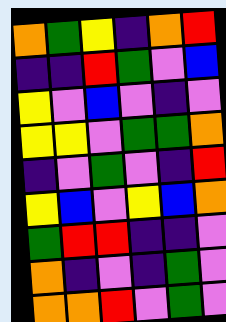[["orange", "green", "yellow", "indigo", "orange", "red"], ["indigo", "indigo", "red", "green", "violet", "blue"], ["yellow", "violet", "blue", "violet", "indigo", "violet"], ["yellow", "yellow", "violet", "green", "green", "orange"], ["indigo", "violet", "green", "violet", "indigo", "red"], ["yellow", "blue", "violet", "yellow", "blue", "orange"], ["green", "red", "red", "indigo", "indigo", "violet"], ["orange", "indigo", "violet", "indigo", "green", "violet"], ["orange", "orange", "red", "violet", "green", "violet"]]